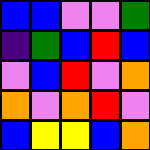[["blue", "blue", "violet", "violet", "green"], ["indigo", "green", "blue", "red", "blue"], ["violet", "blue", "red", "violet", "orange"], ["orange", "violet", "orange", "red", "violet"], ["blue", "yellow", "yellow", "blue", "orange"]]